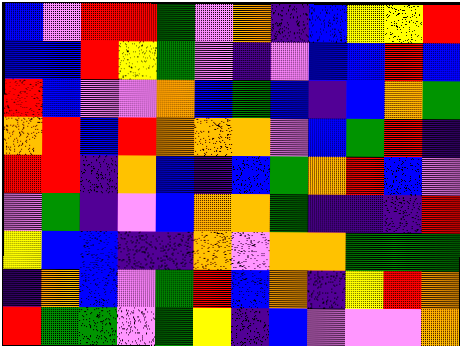[["blue", "violet", "red", "red", "green", "violet", "orange", "indigo", "blue", "yellow", "yellow", "red"], ["blue", "blue", "red", "yellow", "green", "violet", "indigo", "violet", "blue", "blue", "red", "blue"], ["red", "blue", "violet", "violet", "orange", "blue", "green", "blue", "indigo", "blue", "orange", "green"], ["orange", "red", "blue", "red", "orange", "orange", "orange", "violet", "blue", "green", "red", "indigo"], ["red", "red", "indigo", "orange", "blue", "indigo", "blue", "green", "orange", "red", "blue", "violet"], ["violet", "green", "indigo", "violet", "blue", "orange", "orange", "green", "indigo", "indigo", "indigo", "red"], ["yellow", "blue", "blue", "indigo", "indigo", "orange", "violet", "orange", "orange", "green", "green", "green"], ["indigo", "orange", "blue", "violet", "green", "red", "blue", "orange", "indigo", "yellow", "red", "orange"], ["red", "green", "green", "violet", "green", "yellow", "indigo", "blue", "violet", "violet", "violet", "orange"]]